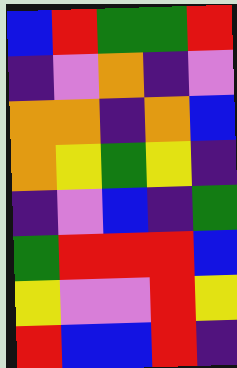[["blue", "red", "green", "green", "red"], ["indigo", "violet", "orange", "indigo", "violet"], ["orange", "orange", "indigo", "orange", "blue"], ["orange", "yellow", "green", "yellow", "indigo"], ["indigo", "violet", "blue", "indigo", "green"], ["green", "red", "red", "red", "blue"], ["yellow", "violet", "violet", "red", "yellow"], ["red", "blue", "blue", "red", "indigo"]]